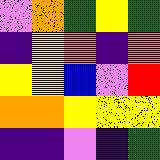[["violet", "orange", "green", "yellow", "green"], ["indigo", "yellow", "orange", "indigo", "orange"], ["yellow", "yellow", "blue", "violet", "red"], ["orange", "orange", "yellow", "yellow", "yellow"], ["indigo", "indigo", "violet", "indigo", "green"]]